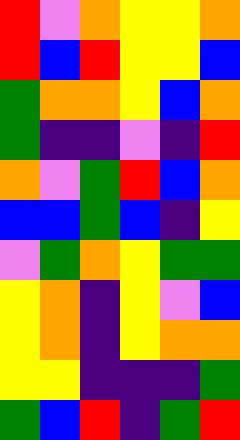[["red", "violet", "orange", "yellow", "yellow", "orange"], ["red", "blue", "red", "yellow", "yellow", "blue"], ["green", "orange", "orange", "yellow", "blue", "orange"], ["green", "indigo", "indigo", "violet", "indigo", "red"], ["orange", "violet", "green", "red", "blue", "orange"], ["blue", "blue", "green", "blue", "indigo", "yellow"], ["violet", "green", "orange", "yellow", "green", "green"], ["yellow", "orange", "indigo", "yellow", "violet", "blue"], ["yellow", "orange", "indigo", "yellow", "orange", "orange"], ["yellow", "yellow", "indigo", "indigo", "indigo", "green"], ["green", "blue", "red", "indigo", "green", "red"]]